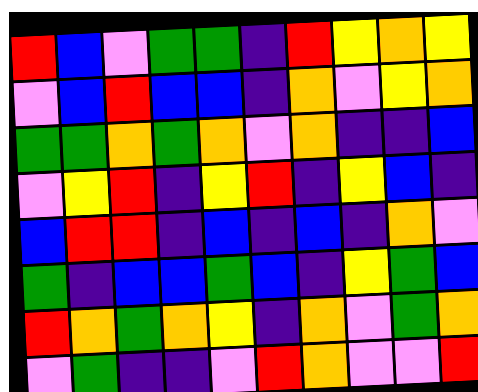[["red", "blue", "violet", "green", "green", "indigo", "red", "yellow", "orange", "yellow"], ["violet", "blue", "red", "blue", "blue", "indigo", "orange", "violet", "yellow", "orange"], ["green", "green", "orange", "green", "orange", "violet", "orange", "indigo", "indigo", "blue"], ["violet", "yellow", "red", "indigo", "yellow", "red", "indigo", "yellow", "blue", "indigo"], ["blue", "red", "red", "indigo", "blue", "indigo", "blue", "indigo", "orange", "violet"], ["green", "indigo", "blue", "blue", "green", "blue", "indigo", "yellow", "green", "blue"], ["red", "orange", "green", "orange", "yellow", "indigo", "orange", "violet", "green", "orange"], ["violet", "green", "indigo", "indigo", "violet", "red", "orange", "violet", "violet", "red"]]